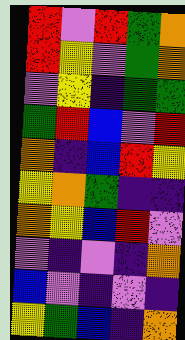[["red", "violet", "red", "green", "orange"], ["red", "yellow", "violet", "green", "orange"], ["violet", "yellow", "indigo", "green", "green"], ["green", "red", "blue", "violet", "red"], ["orange", "indigo", "blue", "red", "yellow"], ["yellow", "orange", "green", "indigo", "indigo"], ["orange", "yellow", "blue", "red", "violet"], ["violet", "indigo", "violet", "indigo", "orange"], ["blue", "violet", "indigo", "violet", "indigo"], ["yellow", "green", "blue", "indigo", "orange"]]